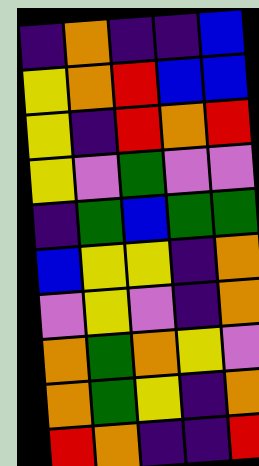[["indigo", "orange", "indigo", "indigo", "blue"], ["yellow", "orange", "red", "blue", "blue"], ["yellow", "indigo", "red", "orange", "red"], ["yellow", "violet", "green", "violet", "violet"], ["indigo", "green", "blue", "green", "green"], ["blue", "yellow", "yellow", "indigo", "orange"], ["violet", "yellow", "violet", "indigo", "orange"], ["orange", "green", "orange", "yellow", "violet"], ["orange", "green", "yellow", "indigo", "orange"], ["red", "orange", "indigo", "indigo", "red"]]